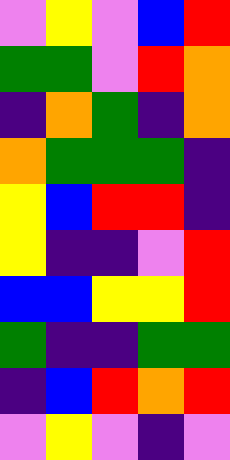[["violet", "yellow", "violet", "blue", "red"], ["green", "green", "violet", "red", "orange"], ["indigo", "orange", "green", "indigo", "orange"], ["orange", "green", "green", "green", "indigo"], ["yellow", "blue", "red", "red", "indigo"], ["yellow", "indigo", "indigo", "violet", "red"], ["blue", "blue", "yellow", "yellow", "red"], ["green", "indigo", "indigo", "green", "green"], ["indigo", "blue", "red", "orange", "red"], ["violet", "yellow", "violet", "indigo", "violet"]]